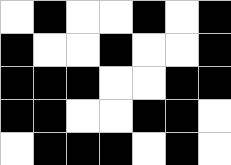[["white", "black", "white", "white", "black", "white", "black"], ["black", "white", "white", "black", "white", "white", "black"], ["black", "black", "black", "white", "white", "black", "black"], ["black", "black", "white", "white", "black", "black", "white"], ["white", "black", "black", "black", "white", "black", "white"]]